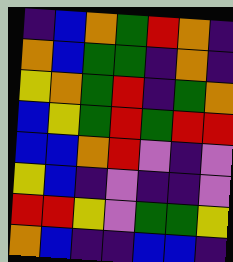[["indigo", "blue", "orange", "green", "red", "orange", "indigo"], ["orange", "blue", "green", "green", "indigo", "orange", "indigo"], ["yellow", "orange", "green", "red", "indigo", "green", "orange"], ["blue", "yellow", "green", "red", "green", "red", "red"], ["blue", "blue", "orange", "red", "violet", "indigo", "violet"], ["yellow", "blue", "indigo", "violet", "indigo", "indigo", "violet"], ["red", "red", "yellow", "violet", "green", "green", "yellow"], ["orange", "blue", "indigo", "indigo", "blue", "blue", "indigo"]]